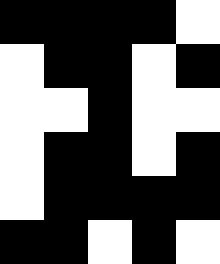[["black", "black", "black", "black", "white"], ["white", "black", "black", "white", "black"], ["white", "white", "black", "white", "white"], ["white", "black", "black", "white", "black"], ["white", "black", "black", "black", "black"], ["black", "black", "white", "black", "white"]]